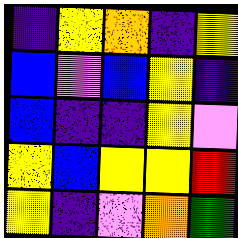[["indigo", "yellow", "orange", "indigo", "yellow"], ["blue", "violet", "blue", "yellow", "indigo"], ["blue", "indigo", "indigo", "yellow", "violet"], ["yellow", "blue", "yellow", "yellow", "red"], ["yellow", "indigo", "violet", "orange", "green"]]